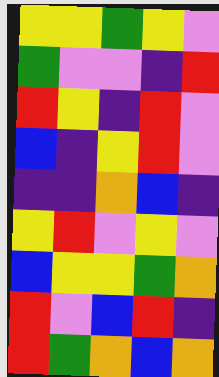[["yellow", "yellow", "green", "yellow", "violet"], ["green", "violet", "violet", "indigo", "red"], ["red", "yellow", "indigo", "red", "violet"], ["blue", "indigo", "yellow", "red", "violet"], ["indigo", "indigo", "orange", "blue", "indigo"], ["yellow", "red", "violet", "yellow", "violet"], ["blue", "yellow", "yellow", "green", "orange"], ["red", "violet", "blue", "red", "indigo"], ["red", "green", "orange", "blue", "orange"]]